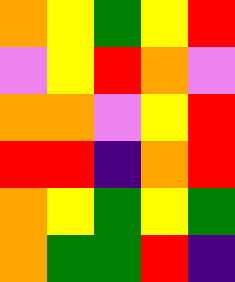[["orange", "yellow", "green", "yellow", "red"], ["violet", "yellow", "red", "orange", "violet"], ["orange", "orange", "violet", "yellow", "red"], ["red", "red", "indigo", "orange", "red"], ["orange", "yellow", "green", "yellow", "green"], ["orange", "green", "green", "red", "indigo"]]